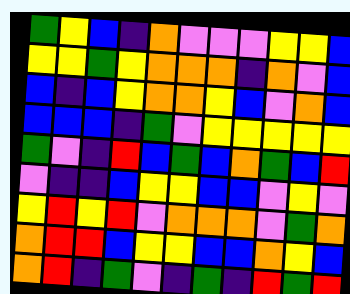[["green", "yellow", "blue", "indigo", "orange", "violet", "violet", "violet", "yellow", "yellow", "blue"], ["yellow", "yellow", "green", "yellow", "orange", "orange", "orange", "indigo", "orange", "violet", "blue"], ["blue", "indigo", "blue", "yellow", "orange", "orange", "yellow", "blue", "violet", "orange", "blue"], ["blue", "blue", "blue", "indigo", "green", "violet", "yellow", "yellow", "yellow", "yellow", "yellow"], ["green", "violet", "indigo", "red", "blue", "green", "blue", "orange", "green", "blue", "red"], ["violet", "indigo", "indigo", "blue", "yellow", "yellow", "blue", "blue", "violet", "yellow", "violet"], ["yellow", "red", "yellow", "red", "violet", "orange", "orange", "orange", "violet", "green", "orange"], ["orange", "red", "red", "blue", "yellow", "yellow", "blue", "blue", "orange", "yellow", "blue"], ["orange", "red", "indigo", "green", "violet", "indigo", "green", "indigo", "red", "green", "red"]]